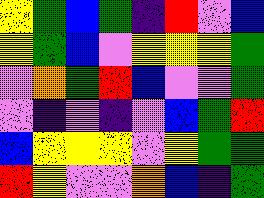[["yellow", "green", "blue", "green", "indigo", "red", "violet", "blue"], ["yellow", "green", "blue", "violet", "yellow", "yellow", "yellow", "green"], ["violet", "orange", "green", "red", "blue", "violet", "violet", "green"], ["violet", "indigo", "violet", "indigo", "violet", "blue", "green", "red"], ["blue", "yellow", "yellow", "yellow", "violet", "yellow", "green", "green"], ["red", "yellow", "violet", "violet", "orange", "blue", "indigo", "green"]]